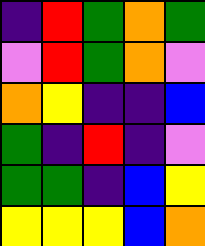[["indigo", "red", "green", "orange", "green"], ["violet", "red", "green", "orange", "violet"], ["orange", "yellow", "indigo", "indigo", "blue"], ["green", "indigo", "red", "indigo", "violet"], ["green", "green", "indigo", "blue", "yellow"], ["yellow", "yellow", "yellow", "blue", "orange"]]